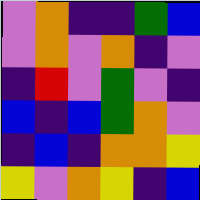[["violet", "orange", "indigo", "indigo", "green", "blue"], ["violet", "orange", "violet", "orange", "indigo", "violet"], ["indigo", "red", "violet", "green", "violet", "indigo"], ["blue", "indigo", "blue", "green", "orange", "violet"], ["indigo", "blue", "indigo", "orange", "orange", "yellow"], ["yellow", "violet", "orange", "yellow", "indigo", "blue"]]